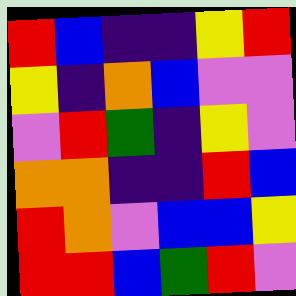[["red", "blue", "indigo", "indigo", "yellow", "red"], ["yellow", "indigo", "orange", "blue", "violet", "violet"], ["violet", "red", "green", "indigo", "yellow", "violet"], ["orange", "orange", "indigo", "indigo", "red", "blue"], ["red", "orange", "violet", "blue", "blue", "yellow"], ["red", "red", "blue", "green", "red", "violet"]]